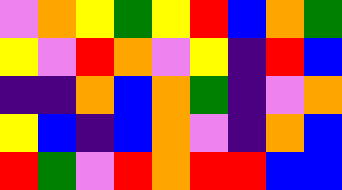[["violet", "orange", "yellow", "green", "yellow", "red", "blue", "orange", "green"], ["yellow", "violet", "red", "orange", "violet", "yellow", "indigo", "red", "blue"], ["indigo", "indigo", "orange", "blue", "orange", "green", "indigo", "violet", "orange"], ["yellow", "blue", "indigo", "blue", "orange", "violet", "indigo", "orange", "blue"], ["red", "green", "violet", "red", "orange", "red", "red", "blue", "blue"]]